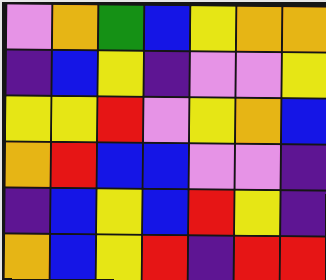[["violet", "orange", "green", "blue", "yellow", "orange", "orange"], ["indigo", "blue", "yellow", "indigo", "violet", "violet", "yellow"], ["yellow", "yellow", "red", "violet", "yellow", "orange", "blue"], ["orange", "red", "blue", "blue", "violet", "violet", "indigo"], ["indigo", "blue", "yellow", "blue", "red", "yellow", "indigo"], ["orange", "blue", "yellow", "red", "indigo", "red", "red"]]